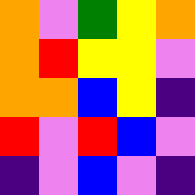[["orange", "violet", "green", "yellow", "orange"], ["orange", "red", "yellow", "yellow", "violet"], ["orange", "orange", "blue", "yellow", "indigo"], ["red", "violet", "red", "blue", "violet"], ["indigo", "violet", "blue", "violet", "indigo"]]